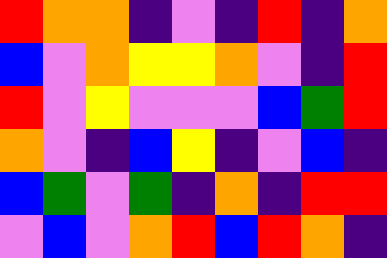[["red", "orange", "orange", "indigo", "violet", "indigo", "red", "indigo", "orange"], ["blue", "violet", "orange", "yellow", "yellow", "orange", "violet", "indigo", "red"], ["red", "violet", "yellow", "violet", "violet", "violet", "blue", "green", "red"], ["orange", "violet", "indigo", "blue", "yellow", "indigo", "violet", "blue", "indigo"], ["blue", "green", "violet", "green", "indigo", "orange", "indigo", "red", "red"], ["violet", "blue", "violet", "orange", "red", "blue", "red", "orange", "indigo"]]